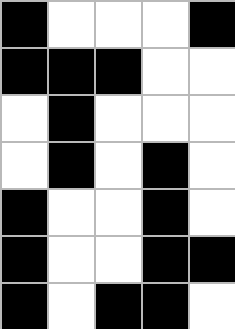[["black", "white", "white", "white", "black"], ["black", "black", "black", "white", "white"], ["white", "black", "white", "white", "white"], ["white", "black", "white", "black", "white"], ["black", "white", "white", "black", "white"], ["black", "white", "white", "black", "black"], ["black", "white", "black", "black", "white"]]